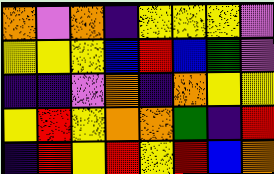[["orange", "violet", "orange", "indigo", "yellow", "yellow", "yellow", "violet"], ["yellow", "yellow", "yellow", "blue", "red", "blue", "green", "violet"], ["indigo", "indigo", "violet", "orange", "indigo", "orange", "yellow", "yellow"], ["yellow", "red", "yellow", "orange", "orange", "green", "indigo", "red"], ["indigo", "red", "yellow", "red", "yellow", "red", "blue", "orange"]]